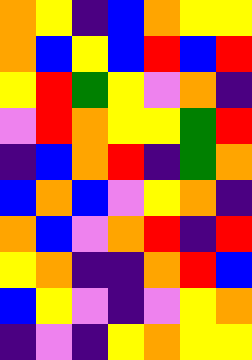[["orange", "yellow", "indigo", "blue", "orange", "yellow", "yellow"], ["orange", "blue", "yellow", "blue", "red", "blue", "red"], ["yellow", "red", "green", "yellow", "violet", "orange", "indigo"], ["violet", "red", "orange", "yellow", "yellow", "green", "red"], ["indigo", "blue", "orange", "red", "indigo", "green", "orange"], ["blue", "orange", "blue", "violet", "yellow", "orange", "indigo"], ["orange", "blue", "violet", "orange", "red", "indigo", "red"], ["yellow", "orange", "indigo", "indigo", "orange", "red", "blue"], ["blue", "yellow", "violet", "indigo", "violet", "yellow", "orange"], ["indigo", "violet", "indigo", "yellow", "orange", "yellow", "yellow"]]